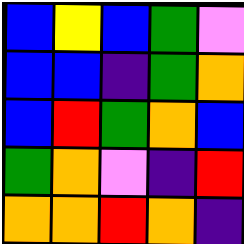[["blue", "yellow", "blue", "green", "violet"], ["blue", "blue", "indigo", "green", "orange"], ["blue", "red", "green", "orange", "blue"], ["green", "orange", "violet", "indigo", "red"], ["orange", "orange", "red", "orange", "indigo"]]